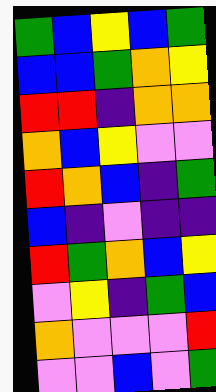[["green", "blue", "yellow", "blue", "green"], ["blue", "blue", "green", "orange", "yellow"], ["red", "red", "indigo", "orange", "orange"], ["orange", "blue", "yellow", "violet", "violet"], ["red", "orange", "blue", "indigo", "green"], ["blue", "indigo", "violet", "indigo", "indigo"], ["red", "green", "orange", "blue", "yellow"], ["violet", "yellow", "indigo", "green", "blue"], ["orange", "violet", "violet", "violet", "red"], ["violet", "violet", "blue", "violet", "green"]]